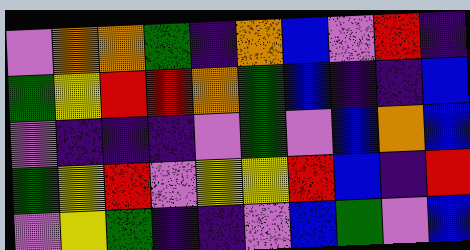[["violet", "orange", "orange", "green", "indigo", "orange", "blue", "violet", "red", "indigo"], ["green", "yellow", "red", "red", "orange", "green", "blue", "indigo", "indigo", "blue"], ["violet", "indigo", "indigo", "indigo", "violet", "green", "violet", "blue", "orange", "blue"], ["green", "yellow", "red", "violet", "yellow", "yellow", "red", "blue", "indigo", "red"], ["violet", "yellow", "green", "indigo", "indigo", "violet", "blue", "green", "violet", "blue"]]